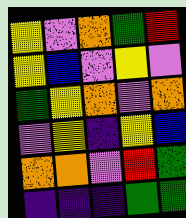[["yellow", "violet", "orange", "green", "red"], ["yellow", "blue", "violet", "yellow", "violet"], ["green", "yellow", "orange", "violet", "orange"], ["violet", "yellow", "indigo", "yellow", "blue"], ["orange", "orange", "violet", "red", "green"], ["indigo", "indigo", "indigo", "green", "green"]]